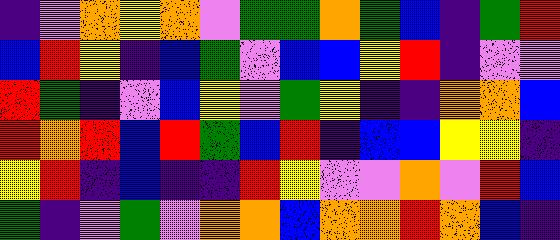[["indigo", "violet", "orange", "yellow", "orange", "violet", "green", "green", "orange", "green", "blue", "indigo", "green", "red"], ["blue", "red", "yellow", "indigo", "blue", "green", "violet", "blue", "blue", "yellow", "red", "indigo", "violet", "violet"], ["red", "green", "indigo", "violet", "blue", "yellow", "violet", "green", "yellow", "indigo", "indigo", "orange", "orange", "blue"], ["red", "orange", "red", "blue", "red", "green", "blue", "red", "indigo", "blue", "blue", "yellow", "yellow", "indigo"], ["yellow", "red", "indigo", "blue", "indigo", "indigo", "red", "yellow", "violet", "violet", "orange", "violet", "red", "blue"], ["green", "indigo", "violet", "green", "violet", "orange", "orange", "blue", "orange", "orange", "red", "orange", "blue", "indigo"]]